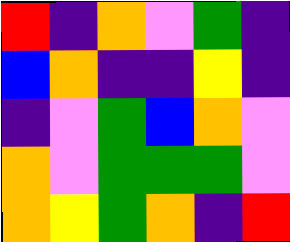[["red", "indigo", "orange", "violet", "green", "indigo"], ["blue", "orange", "indigo", "indigo", "yellow", "indigo"], ["indigo", "violet", "green", "blue", "orange", "violet"], ["orange", "violet", "green", "green", "green", "violet"], ["orange", "yellow", "green", "orange", "indigo", "red"]]